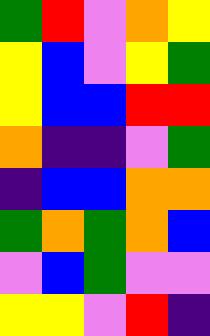[["green", "red", "violet", "orange", "yellow"], ["yellow", "blue", "violet", "yellow", "green"], ["yellow", "blue", "blue", "red", "red"], ["orange", "indigo", "indigo", "violet", "green"], ["indigo", "blue", "blue", "orange", "orange"], ["green", "orange", "green", "orange", "blue"], ["violet", "blue", "green", "violet", "violet"], ["yellow", "yellow", "violet", "red", "indigo"]]